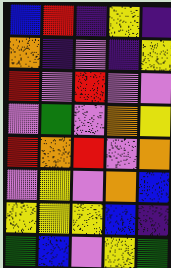[["blue", "red", "indigo", "yellow", "indigo"], ["orange", "indigo", "violet", "indigo", "yellow"], ["red", "violet", "red", "violet", "violet"], ["violet", "green", "violet", "orange", "yellow"], ["red", "orange", "red", "violet", "orange"], ["violet", "yellow", "violet", "orange", "blue"], ["yellow", "yellow", "yellow", "blue", "indigo"], ["green", "blue", "violet", "yellow", "green"]]